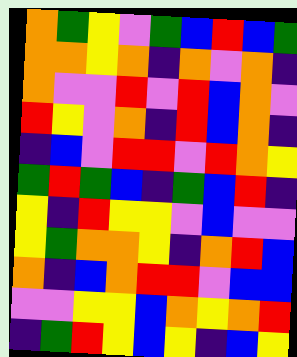[["orange", "green", "yellow", "violet", "green", "blue", "red", "blue", "green"], ["orange", "orange", "yellow", "orange", "indigo", "orange", "violet", "orange", "indigo"], ["orange", "violet", "violet", "red", "violet", "red", "blue", "orange", "violet"], ["red", "yellow", "violet", "orange", "indigo", "red", "blue", "orange", "indigo"], ["indigo", "blue", "violet", "red", "red", "violet", "red", "orange", "yellow"], ["green", "red", "green", "blue", "indigo", "green", "blue", "red", "indigo"], ["yellow", "indigo", "red", "yellow", "yellow", "violet", "blue", "violet", "violet"], ["yellow", "green", "orange", "orange", "yellow", "indigo", "orange", "red", "blue"], ["orange", "indigo", "blue", "orange", "red", "red", "violet", "blue", "blue"], ["violet", "violet", "yellow", "yellow", "blue", "orange", "yellow", "orange", "red"], ["indigo", "green", "red", "yellow", "blue", "yellow", "indigo", "blue", "yellow"]]